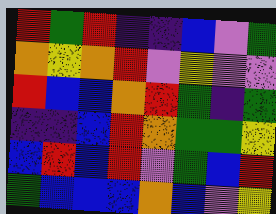[["red", "green", "red", "indigo", "indigo", "blue", "violet", "green"], ["orange", "yellow", "orange", "red", "violet", "yellow", "violet", "violet"], ["red", "blue", "blue", "orange", "red", "green", "indigo", "green"], ["indigo", "indigo", "blue", "red", "orange", "green", "green", "yellow"], ["blue", "red", "blue", "red", "violet", "green", "blue", "red"], ["green", "blue", "blue", "blue", "orange", "blue", "violet", "yellow"]]